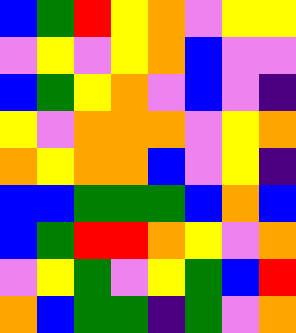[["blue", "green", "red", "yellow", "orange", "violet", "yellow", "yellow"], ["violet", "yellow", "violet", "yellow", "orange", "blue", "violet", "violet"], ["blue", "green", "yellow", "orange", "violet", "blue", "violet", "indigo"], ["yellow", "violet", "orange", "orange", "orange", "violet", "yellow", "orange"], ["orange", "yellow", "orange", "orange", "blue", "violet", "yellow", "indigo"], ["blue", "blue", "green", "green", "green", "blue", "orange", "blue"], ["blue", "green", "red", "red", "orange", "yellow", "violet", "orange"], ["violet", "yellow", "green", "violet", "yellow", "green", "blue", "red"], ["orange", "blue", "green", "green", "indigo", "green", "violet", "orange"]]